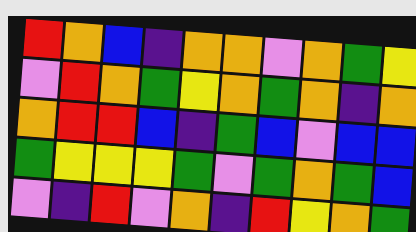[["red", "orange", "blue", "indigo", "orange", "orange", "violet", "orange", "green", "yellow"], ["violet", "red", "orange", "green", "yellow", "orange", "green", "orange", "indigo", "orange"], ["orange", "red", "red", "blue", "indigo", "green", "blue", "violet", "blue", "blue"], ["green", "yellow", "yellow", "yellow", "green", "violet", "green", "orange", "green", "blue"], ["violet", "indigo", "red", "violet", "orange", "indigo", "red", "yellow", "orange", "green"]]